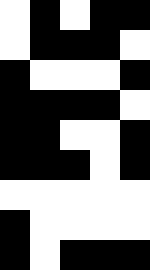[["white", "black", "white", "black", "black"], ["white", "black", "black", "black", "white"], ["black", "white", "white", "white", "black"], ["black", "black", "black", "black", "white"], ["black", "black", "white", "white", "black"], ["black", "black", "black", "white", "black"], ["white", "white", "white", "white", "white"], ["black", "white", "white", "white", "white"], ["black", "white", "black", "black", "black"]]